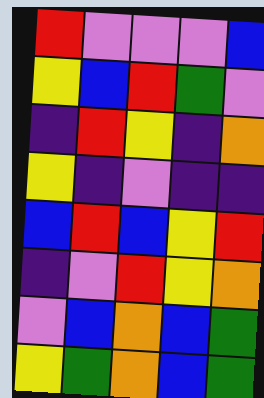[["red", "violet", "violet", "violet", "blue"], ["yellow", "blue", "red", "green", "violet"], ["indigo", "red", "yellow", "indigo", "orange"], ["yellow", "indigo", "violet", "indigo", "indigo"], ["blue", "red", "blue", "yellow", "red"], ["indigo", "violet", "red", "yellow", "orange"], ["violet", "blue", "orange", "blue", "green"], ["yellow", "green", "orange", "blue", "green"]]